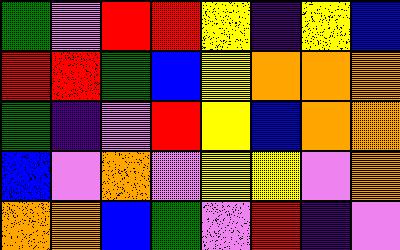[["green", "violet", "red", "red", "yellow", "indigo", "yellow", "blue"], ["red", "red", "green", "blue", "yellow", "orange", "orange", "orange"], ["green", "indigo", "violet", "red", "yellow", "blue", "orange", "orange"], ["blue", "violet", "orange", "violet", "yellow", "yellow", "violet", "orange"], ["orange", "orange", "blue", "green", "violet", "red", "indigo", "violet"]]